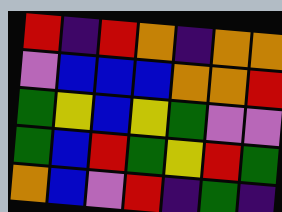[["red", "indigo", "red", "orange", "indigo", "orange", "orange"], ["violet", "blue", "blue", "blue", "orange", "orange", "red"], ["green", "yellow", "blue", "yellow", "green", "violet", "violet"], ["green", "blue", "red", "green", "yellow", "red", "green"], ["orange", "blue", "violet", "red", "indigo", "green", "indigo"]]